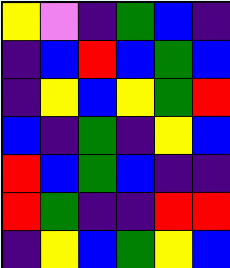[["yellow", "violet", "indigo", "green", "blue", "indigo"], ["indigo", "blue", "red", "blue", "green", "blue"], ["indigo", "yellow", "blue", "yellow", "green", "red"], ["blue", "indigo", "green", "indigo", "yellow", "blue"], ["red", "blue", "green", "blue", "indigo", "indigo"], ["red", "green", "indigo", "indigo", "red", "red"], ["indigo", "yellow", "blue", "green", "yellow", "blue"]]